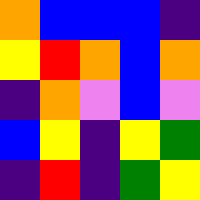[["orange", "blue", "blue", "blue", "indigo"], ["yellow", "red", "orange", "blue", "orange"], ["indigo", "orange", "violet", "blue", "violet"], ["blue", "yellow", "indigo", "yellow", "green"], ["indigo", "red", "indigo", "green", "yellow"]]